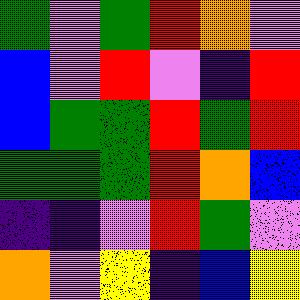[["green", "violet", "green", "red", "orange", "violet"], ["blue", "violet", "red", "violet", "indigo", "red"], ["blue", "green", "green", "red", "green", "red"], ["green", "green", "green", "red", "orange", "blue"], ["indigo", "indigo", "violet", "red", "green", "violet"], ["orange", "violet", "yellow", "indigo", "blue", "yellow"]]